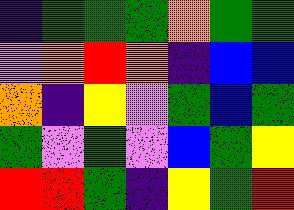[["indigo", "green", "green", "green", "orange", "green", "green"], ["violet", "orange", "red", "orange", "indigo", "blue", "blue"], ["orange", "indigo", "yellow", "violet", "green", "blue", "green"], ["green", "violet", "green", "violet", "blue", "green", "yellow"], ["red", "red", "green", "indigo", "yellow", "green", "red"]]